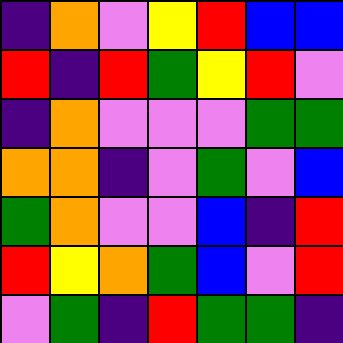[["indigo", "orange", "violet", "yellow", "red", "blue", "blue"], ["red", "indigo", "red", "green", "yellow", "red", "violet"], ["indigo", "orange", "violet", "violet", "violet", "green", "green"], ["orange", "orange", "indigo", "violet", "green", "violet", "blue"], ["green", "orange", "violet", "violet", "blue", "indigo", "red"], ["red", "yellow", "orange", "green", "blue", "violet", "red"], ["violet", "green", "indigo", "red", "green", "green", "indigo"]]